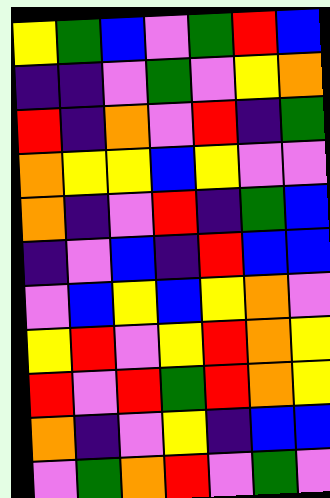[["yellow", "green", "blue", "violet", "green", "red", "blue"], ["indigo", "indigo", "violet", "green", "violet", "yellow", "orange"], ["red", "indigo", "orange", "violet", "red", "indigo", "green"], ["orange", "yellow", "yellow", "blue", "yellow", "violet", "violet"], ["orange", "indigo", "violet", "red", "indigo", "green", "blue"], ["indigo", "violet", "blue", "indigo", "red", "blue", "blue"], ["violet", "blue", "yellow", "blue", "yellow", "orange", "violet"], ["yellow", "red", "violet", "yellow", "red", "orange", "yellow"], ["red", "violet", "red", "green", "red", "orange", "yellow"], ["orange", "indigo", "violet", "yellow", "indigo", "blue", "blue"], ["violet", "green", "orange", "red", "violet", "green", "violet"]]